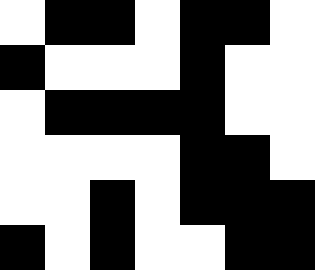[["white", "black", "black", "white", "black", "black", "white"], ["black", "white", "white", "white", "black", "white", "white"], ["white", "black", "black", "black", "black", "white", "white"], ["white", "white", "white", "white", "black", "black", "white"], ["white", "white", "black", "white", "black", "black", "black"], ["black", "white", "black", "white", "white", "black", "black"]]